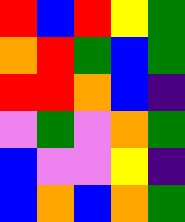[["red", "blue", "red", "yellow", "green"], ["orange", "red", "green", "blue", "green"], ["red", "red", "orange", "blue", "indigo"], ["violet", "green", "violet", "orange", "green"], ["blue", "violet", "violet", "yellow", "indigo"], ["blue", "orange", "blue", "orange", "green"]]